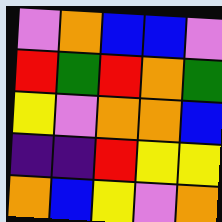[["violet", "orange", "blue", "blue", "violet"], ["red", "green", "red", "orange", "green"], ["yellow", "violet", "orange", "orange", "blue"], ["indigo", "indigo", "red", "yellow", "yellow"], ["orange", "blue", "yellow", "violet", "orange"]]